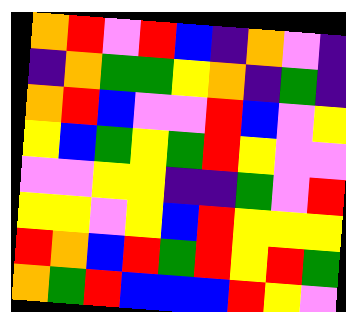[["orange", "red", "violet", "red", "blue", "indigo", "orange", "violet", "indigo"], ["indigo", "orange", "green", "green", "yellow", "orange", "indigo", "green", "indigo"], ["orange", "red", "blue", "violet", "violet", "red", "blue", "violet", "yellow"], ["yellow", "blue", "green", "yellow", "green", "red", "yellow", "violet", "violet"], ["violet", "violet", "yellow", "yellow", "indigo", "indigo", "green", "violet", "red"], ["yellow", "yellow", "violet", "yellow", "blue", "red", "yellow", "yellow", "yellow"], ["red", "orange", "blue", "red", "green", "red", "yellow", "red", "green"], ["orange", "green", "red", "blue", "blue", "blue", "red", "yellow", "violet"]]